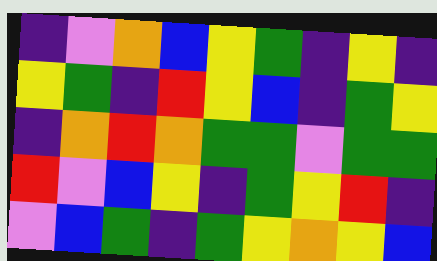[["indigo", "violet", "orange", "blue", "yellow", "green", "indigo", "yellow", "indigo"], ["yellow", "green", "indigo", "red", "yellow", "blue", "indigo", "green", "yellow"], ["indigo", "orange", "red", "orange", "green", "green", "violet", "green", "green"], ["red", "violet", "blue", "yellow", "indigo", "green", "yellow", "red", "indigo"], ["violet", "blue", "green", "indigo", "green", "yellow", "orange", "yellow", "blue"]]